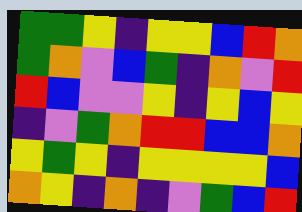[["green", "green", "yellow", "indigo", "yellow", "yellow", "blue", "red", "orange"], ["green", "orange", "violet", "blue", "green", "indigo", "orange", "violet", "red"], ["red", "blue", "violet", "violet", "yellow", "indigo", "yellow", "blue", "yellow"], ["indigo", "violet", "green", "orange", "red", "red", "blue", "blue", "orange"], ["yellow", "green", "yellow", "indigo", "yellow", "yellow", "yellow", "yellow", "blue"], ["orange", "yellow", "indigo", "orange", "indigo", "violet", "green", "blue", "red"]]